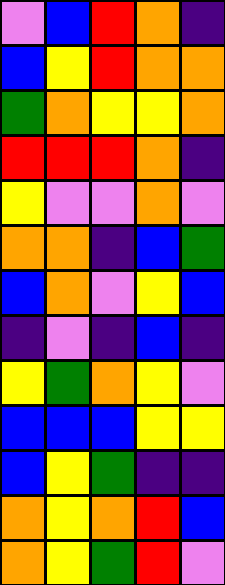[["violet", "blue", "red", "orange", "indigo"], ["blue", "yellow", "red", "orange", "orange"], ["green", "orange", "yellow", "yellow", "orange"], ["red", "red", "red", "orange", "indigo"], ["yellow", "violet", "violet", "orange", "violet"], ["orange", "orange", "indigo", "blue", "green"], ["blue", "orange", "violet", "yellow", "blue"], ["indigo", "violet", "indigo", "blue", "indigo"], ["yellow", "green", "orange", "yellow", "violet"], ["blue", "blue", "blue", "yellow", "yellow"], ["blue", "yellow", "green", "indigo", "indigo"], ["orange", "yellow", "orange", "red", "blue"], ["orange", "yellow", "green", "red", "violet"]]